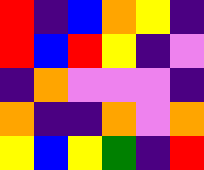[["red", "indigo", "blue", "orange", "yellow", "indigo"], ["red", "blue", "red", "yellow", "indigo", "violet"], ["indigo", "orange", "violet", "violet", "violet", "indigo"], ["orange", "indigo", "indigo", "orange", "violet", "orange"], ["yellow", "blue", "yellow", "green", "indigo", "red"]]